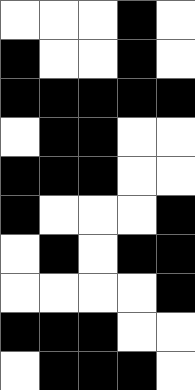[["white", "white", "white", "black", "white"], ["black", "white", "white", "black", "white"], ["black", "black", "black", "black", "black"], ["white", "black", "black", "white", "white"], ["black", "black", "black", "white", "white"], ["black", "white", "white", "white", "black"], ["white", "black", "white", "black", "black"], ["white", "white", "white", "white", "black"], ["black", "black", "black", "white", "white"], ["white", "black", "black", "black", "white"]]